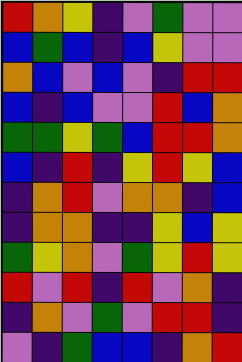[["red", "orange", "yellow", "indigo", "violet", "green", "violet", "violet"], ["blue", "green", "blue", "indigo", "blue", "yellow", "violet", "violet"], ["orange", "blue", "violet", "blue", "violet", "indigo", "red", "red"], ["blue", "indigo", "blue", "violet", "violet", "red", "blue", "orange"], ["green", "green", "yellow", "green", "blue", "red", "red", "orange"], ["blue", "indigo", "red", "indigo", "yellow", "red", "yellow", "blue"], ["indigo", "orange", "red", "violet", "orange", "orange", "indigo", "blue"], ["indigo", "orange", "orange", "indigo", "indigo", "yellow", "blue", "yellow"], ["green", "yellow", "orange", "violet", "green", "yellow", "red", "yellow"], ["red", "violet", "red", "indigo", "red", "violet", "orange", "indigo"], ["indigo", "orange", "violet", "green", "violet", "red", "red", "indigo"], ["violet", "indigo", "green", "blue", "blue", "indigo", "orange", "red"]]